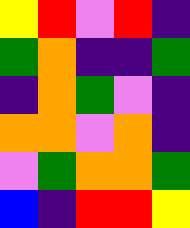[["yellow", "red", "violet", "red", "indigo"], ["green", "orange", "indigo", "indigo", "green"], ["indigo", "orange", "green", "violet", "indigo"], ["orange", "orange", "violet", "orange", "indigo"], ["violet", "green", "orange", "orange", "green"], ["blue", "indigo", "red", "red", "yellow"]]